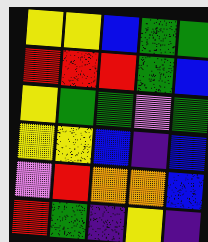[["yellow", "yellow", "blue", "green", "green"], ["red", "red", "red", "green", "blue"], ["yellow", "green", "green", "violet", "green"], ["yellow", "yellow", "blue", "indigo", "blue"], ["violet", "red", "orange", "orange", "blue"], ["red", "green", "indigo", "yellow", "indigo"]]